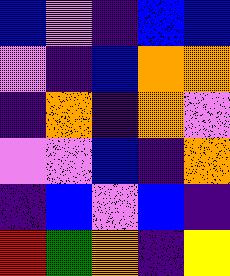[["blue", "violet", "indigo", "blue", "blue"], ["violet", "indigo", "blue", "orange", "orange"], ["indigo", "orange", "indigo", "orange", "violet"], ["violet", "violet", "blue", "indigo", "orange"], ["indigo", "blue", "violet", "blue", "indigo"], ["red", "green", "orange", "indigo", "yellow"]]